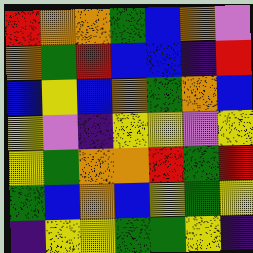[["red", "orange", "orange", "green", "blue", "orange", "violet"], ["orange", "green", "red", "blue", "blue", "indigo", "red"], ["blue", "yellow", "blue", "orange", "green", "orange", "blue"], ["yellow", "violet", "indigo", "yellow", "yellow", "violet", "yellow"], ["yellow", "green", "orange", "orange", "red", "green", "red"], ["green", "blue", "orange", "blue", "yellow", "green", "yellow"], ["indigo", "yellow", "yellow", "green", "green", "yellow", "indigo"]]